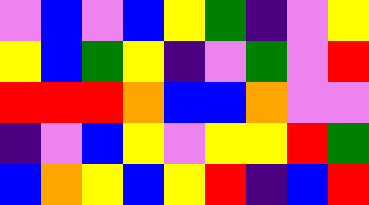[["violet", "blue", "violet", "blue", "yellow", "green", "indigo", "violet", "yellow"], ["yellow", "blue", "green", "yellow", "indigo", "violet", "green", "violet", "red"], ["red", "red", "red", "orange", "blue", "blue", "orange", "violet", "violet"], ["indigo", "violet", "blue", "yellow", "violet", "yellow", "yellow", "red", "green"], ["blue", "orange", "yellow", "blue", "yellow", "red", "indigo", "blue", "red"]]